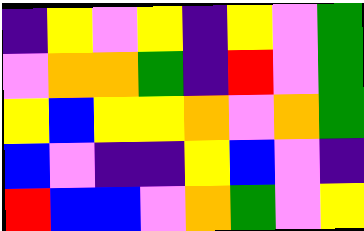[["indigo", "yellow", "violet", "yellow", "indigo", "yellow", "violet", "green"], ["violet", "orange", "orange", "green", "indigo", "red", "violet", "green"], ["yellow", "blue", "yellow", "yellow", "orange", "violet", "orange", "green"], ["blue", "violet", "indigo", "indigo", "yellow", "blue", "violet", "indigo"], ["red", "blue", "blue", "violet", "orange", "green", "violet", "yellow"]]